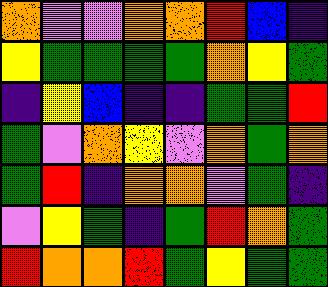[["orange", "violet", "violet", "orange", "orange", "red", "blue", "indigo"], ["yellow", "green", "green", "green", "green", "orange", "yellow", "green"], ["indigo", "yellow", "blue", "indigo", "indigo", "green", "green", "red"], ["green", "violet", "orange", "yellow", "violet", "orange", "green", "orange"], ["green", "red", "indigo", "orange", "orange", "violet", "green", "indigo"], ["violet", "yellow", "green", "indigo", "green", "red", "orange", "green"], ["red", "orange", "orange", "red", "green", "yellow", "green", "green"]]